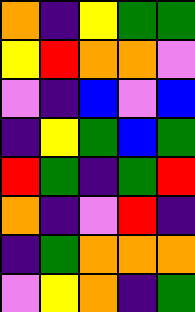[["orange", "indigo", "yellow", "green", "green"], ["yellow", "red", "orange", "orange", "violet"], ["violet", "indigo", "blue", "violet", "blue"], ["indigo", "yellow", "green", "blue", "green"], ["red", "green", "indigo", "green", "red"], ["orange", "indigo", "violet", "red", "indigo"], ["indigo", "green", "orange", "orange", "orange"], ["violet", "yellow", "orange", "indigo", "green"]]